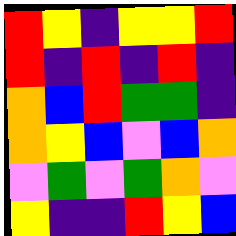[["red", "yellow", "indigo", "yellow", "yellow", "red"], ["red", "indigo", "red", "indigo", "red", "indigo"], ["orange", "blue", "red", "green", "green", "indigo"], ["orange", "yellow", "blue", "violet", "blue", "orange"], ["violet", "green", "violet", "green", "orange", "violet"], ["yellow", "indigo", "indigo", "red", "yellow", "blue"]]